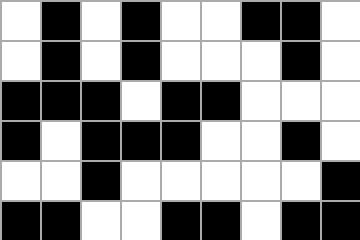[["white", "black", "white", "black", "white", "white", "black", "black", "white"], ["white", "black", "white", "black", "white", "white", "white", "black", "white"], ["black", "black", "black", "white", "black", "black", "white", "white", "white"], ["black", "white", "black", "black", "black", "white", "white", "black", "white"], ["white", "white", "black", "white", "white", "white", "white", "white", "black"], ["black", "black", "white", "white", "black", "black", "white", "black", "black"]]